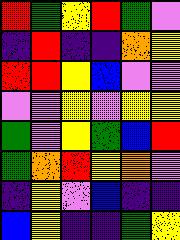[["red", "green", "yellow", "red", "green", "violet"], ["indigo", "red", "indigo", "indigo", "orange", "yellow"], ["red", "red", "yellow", "blue", "violet", "violet"], ["violet", "violet", "yellow", "violet", "yellow", "yellow"], ["green", "violet", "yellow", "green", "blue", "red"], ["green", "orange", "red", "yellow", "orange", "violet"], ["indigo", "yellow", "violet", "blue", "indigo", "indigo"], ["blue", "yellow", "indigo", "indigo", "green", "yellow"]]